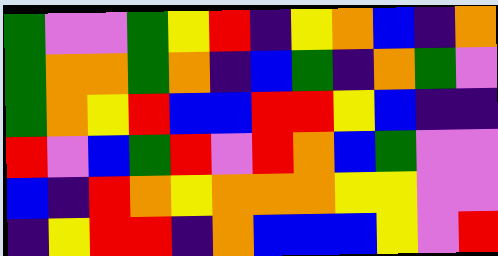[["green", "violet", "violet", "green", "yellow", "red", "indigo", "yellow", "orange", "blue", "indigo", "orange"], ["green", "orange", "orange", "green", "orange", "indigo", "blue", "green", "indigo", "orange", "green", "violet"], ["green", "orange", "yellow", "red", "blue", "blue", "red", "red", "yellow", "blue", "indigo", "indigo"], ["red", "violet", "blue", "green", "red", "violet", "red", "orange", "blue", "green", "violet", "violet"], ["blue", "indigo", "red", "orange", "yellow", "orange", "orange", "orange", "yellow", "yellow", "violet", "violet"], ["indigo", "yellow", "red", "red", "indigo", "orange", "blue", "blue", "blue", "yellow", "violet", "red"]]